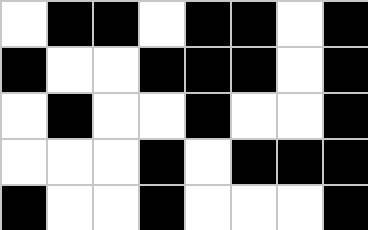[["white", "black", "black", "white", "black", "black", "white", "black"], ["black", "white", "white", "black", "black", "black", "white", "black"], ["white", "black", "white", "white", "black", "white", "white", "black"], ["white", "white", "white", "black", "white", "black", "black", "black"], ["black", "white", "white", "black", "white", "white", "white", "black"]]